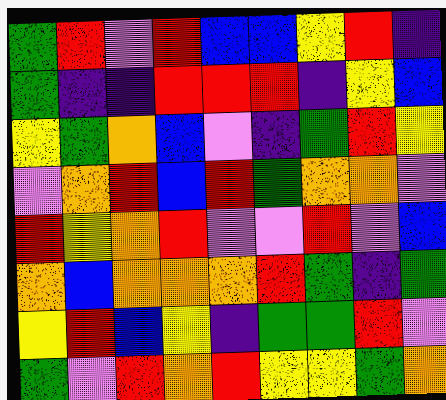[["green", "red", "violet", "red", "blue", "blue", "yellow", "red", "indigo"], ["green", "indigo", "indigo", "red", "red", "red", "indigo", "yellow", "blue"], ["yellow", "green", "orange", "blue", "violet", "indigo", "green", "red", "yellow"], ["violet", "orange", "red", "blue", "red", "green", "orange", "orange", "violet"], ["red", "yellow", "orange", "red", "violet", "violet", "red", "violet", "blue"], ["orange", "blue", "orange", "orange", "orange", "red", "green", "indigo", "green"], ["yellow", "red", "blue", "yellow", "indigo", "green", "green", "red", "violet"], ["green", "violet", "red", "orange", "red", "yellow", "yellow", "green", "orange"]]